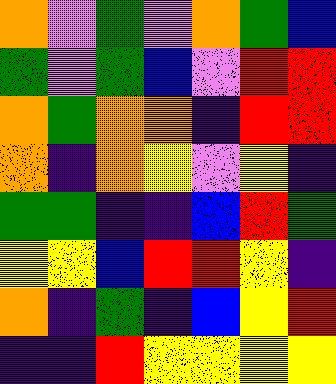[["orange", "violet", "green", "violet", "orange", "green", "blue"], ["green", "violet", "green", "blue", "violet", "red", "red"], ["orange", "green", "orange", "orange", "indigo", "red", "red"], ["orange", "indigo", "orange", "yellow", "violet", "yellow", "indigo"], ["green", "green", "indigo", "indigo", "blue", "red", "green"], ["yellow", "yellow", "blue", "red", "red", "yellow", "indigo"], ["orange", "indigo", "green", "indigo", "blue", "yellow", "red"], ["indigo", "indigo", "red", "yellow", "yellow", "yellow", "yellow"]]